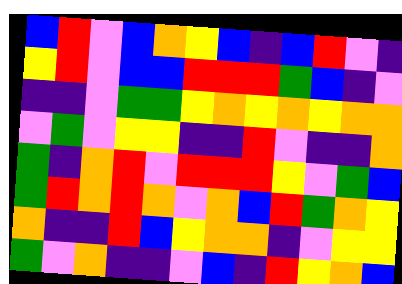[["blue", "red", "violet", "blue", "orange", "yellow", "blue", "indigo", "blue", "red", "violet", "indigo"], ["yellow", "red", "violet", "blue", "blue", "red", "red", "red", "green", "blue", "indigo", "violet"], ["indigo", "indigo", "violet", "green", "green", "yellow", "orange", "yellow", "orange", "yellow", "orange", "orange"], ["violet", "green", "violet", "yellow", "yellow", "indigo", "indigo", "red", "violet", "indigo", "indigo", "orange"], ["green", "indigo", "orange", "red", "violet", "red", "red", "red", "yellow", "violet", "green", "blue"], ["green", "red", "orange", "red", "orange", "violet", "orange", "blue", "red", "green", "orange", "yellow"], ["orange", "indigo", "indigo", "red", "blue", "yellow", "orange", "orange", "indigo", "violet", "yellow", "yellow"], ["green", "violet", "orange", "indigo", "indigo", "violet", "blue", "indigo", "red", "yellow", "orange", "blue"]]